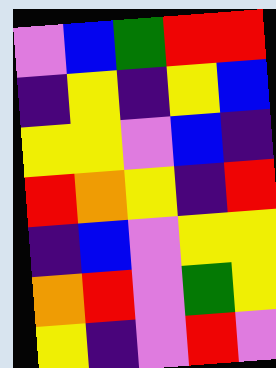[["violet", "blue", "green", "red", "red"], ["indigo", "yellow", "indigo", "yellow", "blue"], ["yellow", "yellow", "violet", "blue", "indigo"], ["red", "orange", "yellow", "indigo", "red"], ["indigo", "blue", "violet", "yellow", "yellow"], ["orange", "red", "violet", "green", "yellow"], ["yellow", "indigo", "violet", "red", "violet"]]